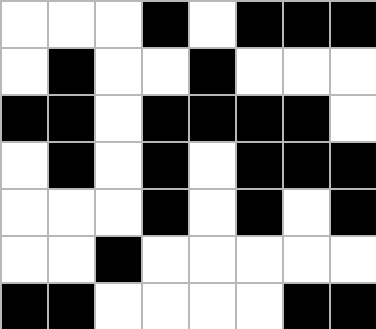[["white", "white", "white", "black", "white", "black", "black", "black"], ["white", "black", "white", "white", "black", "white", "white", "white"], ["black", "black", "white", "black", "black", "black", "black", "white"], ["white", "black", "white", "black", "white", "black", "black", "black"], ["white", "white", "white", "black", "white", "black", "white", "black"], ["white", "white", "black", "white", "white", "white", "white", "white"], ["black", "black", "white", "white", "white", "white", "black", "black"]]